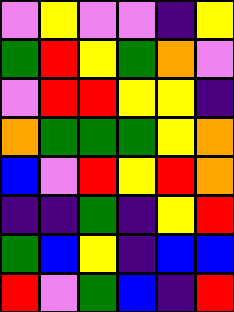[["violet", "yellow", "violet", "violet", "indigo", "yellow"], ["green", "red", "yellow", "green", "orange", "violet"], ["violet", "red", "red", "yellow", "yellow", "indigo"], ["orange", "green", "green", "green", "yellow", "orange"], ["blue", "violet", "red", "yellow", "red", "orange"], ["indigo", "indigo", "green", "indigo", "yellow", "red"], ["green", "blue", "yellow", "indigo", "blue", "blue"], ["red", "violet", "green", "blue", "indigo", "red"]]